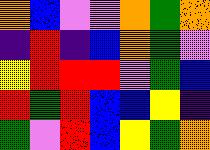[["orange", "blue", "violet", "violet", "orange", "green", "orange"], ["indigo", "red", "indigo", "blue", "orange", "green", "violet"], ["yellow", "red", "red", "red", "violet", "green", "blue"], ["red", "green", "red", "blue", "blue", "yellow", "indigo"], ["green", "violet", "red", "blue", "yellow", "green", "orange"]]